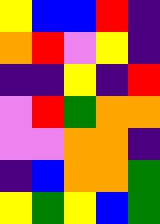[["yellow", "blue", "blue", "red", "indigo"], ["orange", "red", "violet", "yellow", "indigo"], ["indigo", "indigo", "yellow", "indigo", "red"], ["violet", "red", "green", "orange", "orange"], ["violet", "violet", "orange", "orange", "indigo"], ["indigo", "blue", "orange", "orange", "green"], ["yellow", "green", "yellow", "blue", "green"]]